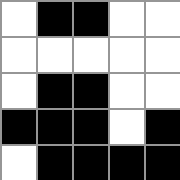[["white", "black", "black", "white", "white"], ["white", "white", "white", "white", "white"], ["white", "black", "black", "white", "white"], ["black", "black", "black", "white", "black"], ["white", "black", "black", "black", "black"]]